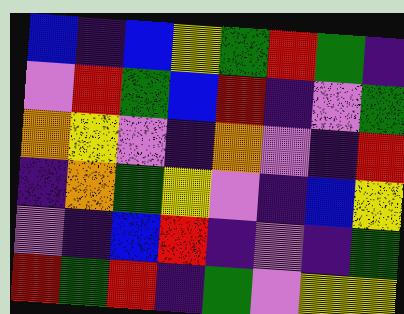[["blue", "indigo", "blue", "yellow", "green", "red", "green", "indigo"], ["violet", "red", "green", "blue", "red", "indigo", "violet", "green"], ["orange", "yellow", "violet", "indigo", "orange", "violet", "indigo", "red"], ["indigo", "orange", "green", "yellow", "violet", "indigo", "blue", "yellow"], ["violet", "indigo", "blue", "red", "indigo", "violet", "indigo", "green"], ["red", "green", "red", "indigo", "green", "violet", "yellow", "yellow"]]